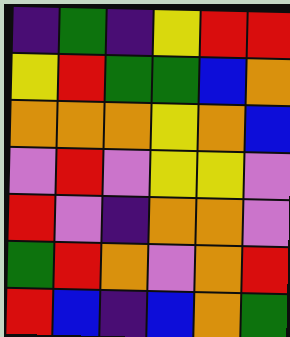[["indigo", "green", "indigo", "yellow", "red", "red"], ["yellow", "red", "green", "green", "blue", "orange"], ["orange", "orange", "orange", "yellow", "orange", "blue"], ["violet", "red", "violet", "yellow", "yellow", "violet"], ["red", "violet", "indigo", "orange", "orange", "violet"], ["green", "red", "orange", "violet", "orange", "red"], ["red", "blue", "indigo", "blue", "orange", "green"]]